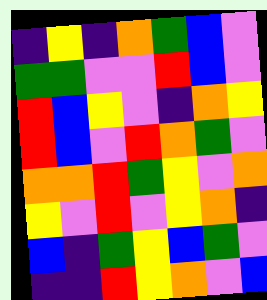[["indigo", "yellow", "indigo", "orange", "green", "blue", "violet"], ["green", "green", "violet", "violet", "red", "blue", "violet"], ["red", "blue", "yellow", "violet", "indigo", "orange", "yellow"], ["red", "blue", "violet", "red", "orange", "green", "violet"], ["orange", "orange", "red", "green", "yellow", "violet", "orange"], ["yellow", "violet", "red", "violet", "yellow", "orange", "indigo"], ["blue", "indigo", "green", "yellow", "blue", "green", "violet"], ["indigo", "indigo", "red", "yellow", "orange", "violet", "blue"]]